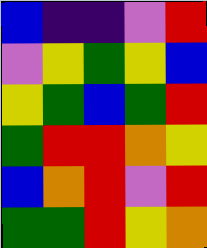[["blue", "indigo", "indigo", "violet", "red"], ["violet", "yellow", "green", "yellow", "blue"], ["yellow", "green", "blue", "green", "red"], ["green", "red", "red", "orange", "yellow"], ["blue", "orange", "red", "violet", "red"], ["green", "green", "red", "yellow", "orange"]]